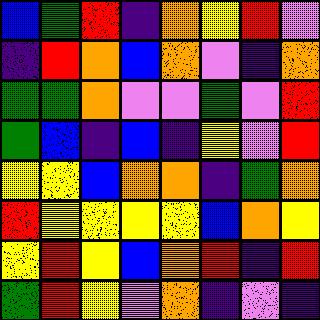[["blue", "green", "red", "indigo", "orange", "yellow", "red", "violet"], ["indigo", "red", "orange", "blue", "orange", "violet", "indigo", "orange"], ["green", "green", "orange", "violet", "violet", "green", "violet", "red"], ["green", "blue", "indigo", "blue", "indigo", "yellow", "violet", "red"], ["yellow", "yellow", "blue", "orange", "orange", "indigo", "green", "orange"], ["red", "yellow", "yellow", "yellow", "yellow", "blue", "orange", "yellow"], ["yellow", "red", "yellow", "blue", "orange", "red", "indigo", "red"], ["green", "red", "yellow", "violet", "orange", "indigo", "violet", "indigo"]]